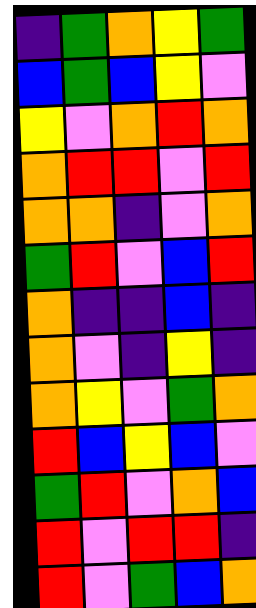[["indigo", "green", "orange", "yellow", "green"], ["blue", "green", "blue", "yellow", "violet"], ["yellow", "violet", "orange", "red", "orange"], ["orange", "red", "red", "violet", "red"], ["orange", "orange", "indigo", "violet", "orange"], ["green", "red", "violet", "blue", "red"], ["orange", "indigo", "indigo", "blue", "indigo"], ["orange", "violet", "indigo", "yellow", "indigo"], ["orange", "yellow", "violet", "green", "orange"], ["red", "blue", "yellow", "blue", "violet"], ["green", "red", "violet", "orange", "blue"], ["red", "violet", "red", "red", "indigo"], ["red", "violet", "green", "blue", "orange"]]